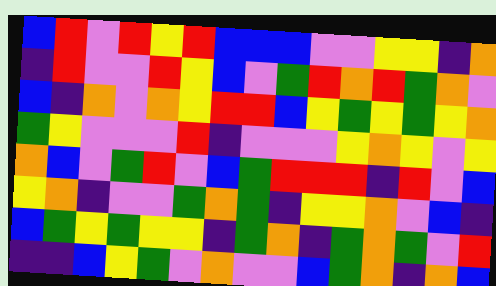[["blue", "red", "violet", "red", "yellow", "red", "blue", "blue", "blue", "violet", "violet", "yellow", "yellow", "indigo", "orange"], ["indigo", "red", "violet", "violet", "red", "yellow", "blue", "violet", "green", "red", "orange", "red", "green", "orange", "violet"], ["blue", "indigo", "orange", "violet", "orange", "yellow", "red", "red", "blue", "yellow", "green", "yellow", "green", "yellow", "orange"], ["green", "yellow", "violet", "violet", "violet", "red", "indigo", "violet", "violet", "violet", "yellow", "orange", "yellow", "violet", "yellow"], ["orange", "blue", "violet", "green", "red", "violet", "blue", "green", "red", "red", "red", "indigo", "red", "violet", "blue"], ["yellow", "orange", "indigo", "violet", "violet", "green", "orange", "green", "indigo", "yellow", "yellow", "orange", "violet", "blue", "indigo"], ["blue", "green", "yellow", "green", "yellow", "yellow", "indigo", "green", "orange", "indigo", "green", "orange", "green", "violet", "red"], ["indigo", "indigo", "blue", "yellow", "green", "violet", "orange", "violet", "violet", "blue", "green", "orange", "indigo", "orange", "blue"]]